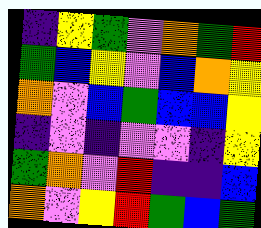[["indigo", "yellow", "green", "violet", "orange", "green", "red"], ["green", "blue", "yellow", "violet", "blue", "orange", "yellow"], ["orange", "violet", "blue", "green", "blue", "blue", "yellow"], ["indigo", "violet", "indigo", "violet", "violet", "indigo", "yellow"], ["green", "orange", "violet", "red", "indigo", "indigo", "blue"], ["orange", "violet", "yellow", "red", "green", "blue", "green"]]